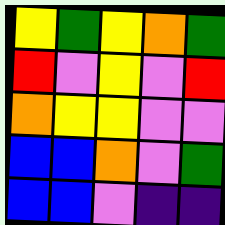[["yellow", "green", "yellow", "orange", "green"], ["red", "violet", "yellow", "violet", "red"], ["orange", "yellow", "yellow", "violet", "violet"], ["blue", "blue", "orange", "violet", "green"], ["blue", "blue", "violet", "indigo", "indigo"]]